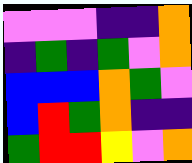[["violet", "violet", "violet", "indigo", "indigo", "orange"], ["indigo", "green", "indigo", "green", "violet", "orange"], ["blue", "blue", "blue", "orange", "green", "violet"], ["blue", "red", "green", "orange", "indigo", "indigo"], ["green", "red", "red", "yellow", "violet", "orange"]]